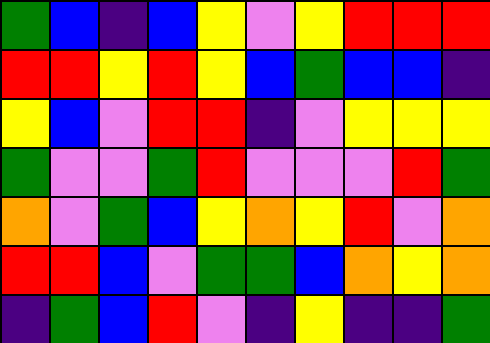[["green", "blue", "indigo", "blue", "yellow", "violet", "yellow", "red", "red", "red"], ["red", "red", "yellow", "red", "yellow", "blue", "green", "blue", "blue", "indigo"], ["yellow", "blue", "violet", "red", "red", "indigo", "violet", "yellow", "yellow", "yellow"], ["green", "violet", "violet", "green", "red", "violet", "violet", "violet", "red", "green"], ["orange", "violet", "green", "blue", "yellow", "orange", "yellow", "red", "violet", "orange"], ["red", "red", "blue", "violet", "green", "green", "blue", "orange", "yellow", "orange"], ["indigo", "green", "blue", "red", "violet", "indigo", "yellow", "indigo", "indigo", "green"]]